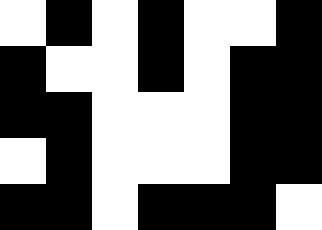[["white", "black", "white", "black", "white", "white", "black"], ["black", "white", "white", "black", "white", "black", "black"], ["black", "black", "white", "white", "white", "black", "black"], ["white", "black", "white", "white", "white", "black", "black"], ["black", "black", "white", "black", "black", "black", "white"]]